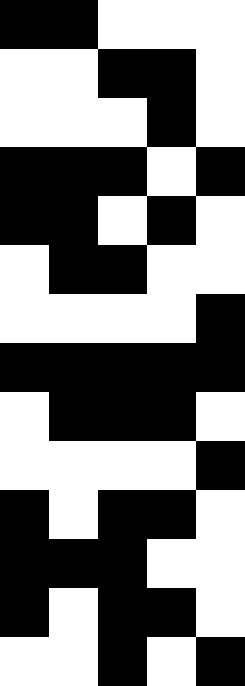[["black", "black", "white", "white", "white"], ["white", "white", "black", "black", "white"], ["white", "white", "white", "black", "white"], ["black", "black", "black", "white", "black"], ["black", "black", "white", "black", "white"], ["white", "black", "black", "white", "white"], ["white", "white", "white", "white", "black"], ["black", "black", "black", "black", "black"], ["white", "black", "black", "black", "white"], ["white", "white", "white", "white", "black"], ["black", "white", "black", "black", "white"], ["black", "black", "black", "white", "white"], ["black", "white", "black", "black", "white"], ["white", "white", "black", "white", "black"]]